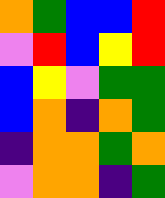[["orange", "green", "blue", "blue", "red"], ["violet", "red", "blue", "yellow", "red"], ["blue", "yellow", "violet", "green", "green"], ["blue", "orange", "indigo", "orange", "green"], ["indigo", "orange", "orange", "green", "orange"], ["violet", "orange", "orange", "indigo", "green"]]